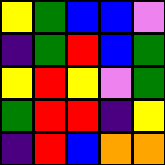[["yellow", "green", "blue", "blue", "violet"], ["indigo", "green", "red", "blue", "green"], ["yellow", "red", "yellow", "violet", "green"], ["green", "red", "red", "indigo", "yellow"], ["indigo", "red", "blue", "orange", "orange"]]